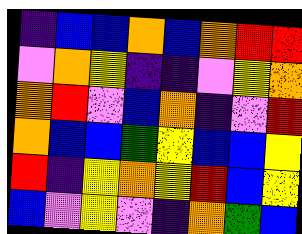[["indigo", "blue", "blue", "orange", "blue", "orange", "red", "red"], ["violet", "orange", "yellow", "indigo", "indigo", "violet", "yellow", "orange"], ["orange", "red", "violet", "blue", "orange", "indigo", "violet", "red"], ["orange", "blue", "blue", "green", "yellow", "blue", "blue", "yellow"], ["red", "indigo", "yellow", "orange", "yellow", "red", "blue", "yellow"], ["blue", "violet", "yellow", "violet", "indigo", "orange", "green", "blue"]]